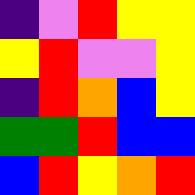[["indigo", "violet", "red", "yellow", "yellow"], ["yellow", "red", "violet", "violet", "yellow"], ["indigo", "red", "orange", "blue", "yellow"], ["green", "green", "red", "blue", "blue"], ["blue", "red", "yellow", "orange", "red"]]